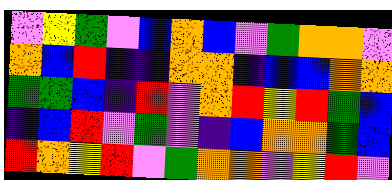[["violet", "yellow", "green", "violet", "blue", "orange", "blue", "violet", "green", "orange", "orange", "violet"], ["orange", "blue", "red", "indigo", "indigo", "orange", "orange", "indigo", "blue", "blue", "orange", "orange"], ["green", "green", "blue", "indigo", "red", "violet", "orange", "red", "yellow", "red", "green", "blue"], ["indigo", "blue", "red", "violet", "green", "violet", "indigo", "blue", "orange", "orange", "green", "blue"], ["red", "orange", "yellow", "red", "violet", "green", "orange", "orange", "violet", "yellow", "red", "violet"]]